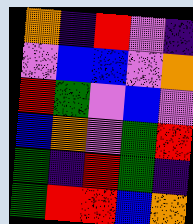[["orange", "indigo", "red", "violet", "indigo"], ["violet", "blue", "blue", "violet", "orange"], ["red", "green", "violet", "blue", "violet"], ["blue", "orange", "violet", "green", "red"], ["green", "indigo", "red", "green", "indigo"], ["green", "red", "red", "blue", "orange"]]